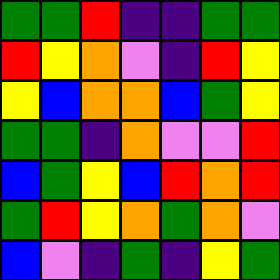[["green", "green", "red", "indigo", "indigo", "green", "green"], ["red", "yellow", "orange", "violet", "indigo", "red", "yellow"], ["yellow", "blue", "orange", "orange", "blue", "green", "yellow"], ["green", "green", "indigo", "orange", "violet", "violet", "red"], ["blue", "green", "yellow", "blue", "red", "orange", "red"], ["green", "red", "yellow", "orange", "green", "orange", "violet"], ["blue", "violet", "indigo", "green", "indigo", "yellow", "green"]]